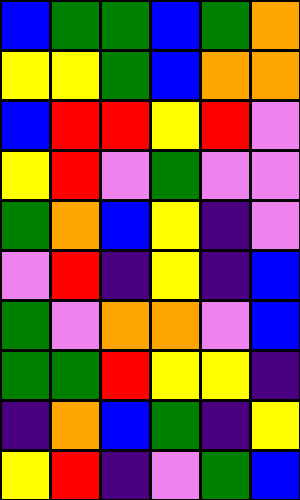[["blue", "green", "green", "blue", "green", "orange"], ["yellow", "yellow", "green", "blue", "orange", "orange"], ["blue", "red", "red", "yellow", "red", "violet"], ["yellow", "red", "violet", "green", "violet", "violet"], ["green", "orange", "blue", "yellow", "indigo", "violet"], ["violet", "red", "indigo", "yellow", "indigo", "blue"], ["green", "violet", "orange", "orange", "violet", "blue"], ["green", "green", "red", "yellow", "yellow", "indigo"], ["indigo", "orange", "blue", "green", "indigo", "yellow"], ["yellow", "red", "indigo", "violet", "green", "blue"]]